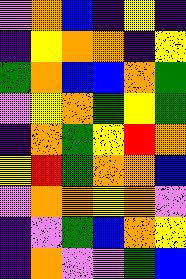[["violet", "orange", "blue", "indigo", "yellow", "indigo"], ["indigo", "yellow", "orange", "orange", "indigo", "yellow"], ["green", "orange", "blue", "blue", "orange", "green"], ["violet", "yellow", "orange", "green", "yellow", "green"], ["indigo", "orange", "green", "yellow", "red", "orange"], ["yellow", "red", "green", "orange", "orange", "blue"], ["violet", "orange", "orange", "yellow", "orange", "violet"], ["indigo", "violet", "green", "blue", "orange", "yellow"], ["indigo", "orange", "violet", "violet", "green", "blue"]]